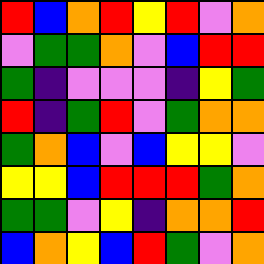[["red", "blue", "orange", "red", "yellow", "red", "violet", "orange"], ["violet", "green", "green", "orange", "violet", "blue", "red", "red"], ["green", "indigo", "violet", "violet", "violet", "indigo", "yellow", "green"], ["red", "indigo", "green", "red", "violet", "green", "orange", "orange"], ["green", "orange", "blue", "violet", "blue", "yellow", "yellow", "violet"], ["yellow", "yellow", "blue", "red", "red", "red", "green", "orange"], ["green", "green", "violet", "yellow", "indigo", "orange", "orange", "red"], ["blue", "orange", "yellow", "blue", "red", "green", "violet", "orange"]]